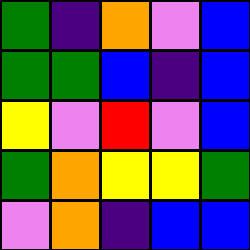[["green", "indigo", "orange", "violet", "blue"], ["green", "green", "blue", "indigo", "blue"], ["yellow", "violet", "red", "violet", "blue"], ["green", "orange", "yellow", "yellow", "green"], ["violet", "orange", "indigo", "blue", "blue"]]